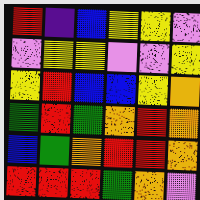[["red", "indigo", "blue", "yellow", "yellow", "violet"], ["violet", "yellow", "yellow", "violet", "violet", "yellow"], ["yellow", "red", "blue", "blue", "yellow", "orange"], ["green", "red", "green", "orange", "red", "orange"], ["blue", "green", "orange", "red", "red", "orange"], ["red", "red", "red", "green", "orange", "violet"]]